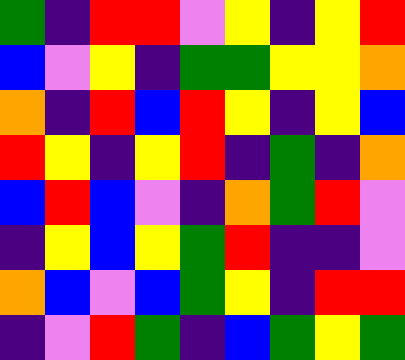[["green", "indigo", "red", "red", "violet", "yellow", "indigo", "yellow", "red"], ["blue", "violet", "yellow", "indigo", "green", "green", "yellow", "yellow", "orange"], ["orange", "indigo", "red", "blue", "red", "yellow", "indigo", "yellow", "blue"], ["red", "yellow", "indigo", "yellow", "red", "indigo", "green", "indigo", "orange"], ["blue", "red", "blue", "violet", "indigo", "orange", "green", "red", "violet"], ["indigo", "yellow", "blue", "yellow", "green", "red", "indigo", "indigo", "violet"], ["orange", "blue", "violet", "blue", "green", "yellow", "indigo", "red", "red"], ["indigo", "violet", "red", "green", "indigo", "blue", "green", "yellow", "green"]]